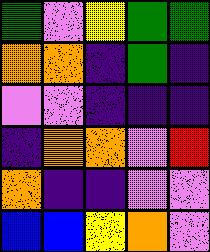[["green", "violet", "yellow", "green", "green"], ["orange", "orange", "indigo", "green", "indigo"], ["violet", "violet", "indigo", "indigo", "indigo"], ["indigo", "orange", "orange", "violet", "red"], ["orange", "indigo", "indigo", "violet", "violet"], ["blue", "blue", "yellow", "orange", "violet"]]